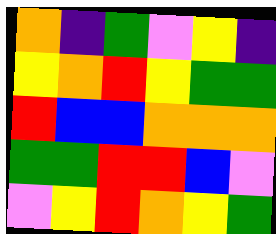[["orange", "indigo", "green", "violet", "yellow", "indigo"], ["yellow", "orange", "red", "yellow", "green", "green"], ["red", "blue", "blue", "orange", "orange", "orange"], ["green", "green", "red", "red", "blue", "violet"], ["violet", "yellow", "red", "orange", "yellow", "green"]]